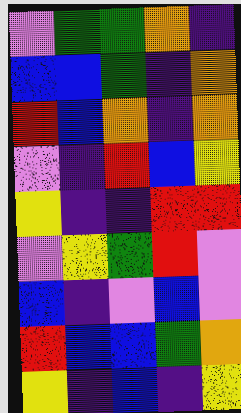[["violet", "green", "green", "orange", "indigo"], ["blue", "blue", "green", "indigo", "orange"], ["red", "blue", "orange", "indigo", "orange"], ["violet", "indigo", "red", "blue", "yellow"], ["yellow", "indigo", "indigo", "red", "red"], ["violet", "yellow", "green", "red", "violet"], ["blue", "indigo", "violet", "blue", "violet"], ["red", "blue", "blue", "green", "orange"], ["yellow", "indigo", "blue", "indigo", "yellow"]]